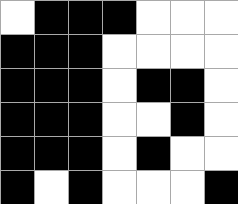[["white", "black", "black", "black", "white", "white", "white"], ["black", "black", "black", "white", "white", "white", "white"], ["black", "black", "black", "white", "black", "black", "white"], ["black", "black", "black", "white", "white", "black", "white"], ["black", "black", "black", "white", "black", "white", "white"], ["black", "white", "black", "white", "white", "white", "black"]]